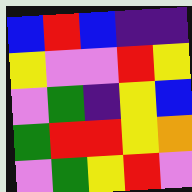[["blue", "red", "blue", "indigo", "indigo"], ["yellow", "violet", "violet", "red", "yellow"], ["violet", "green", "indigo", "yellow", "blue"], ["green", "red", "red", "yellow", "orange"], ["violet", "green", "yellow", "red", "violet"]]